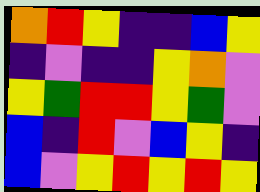[["orange", "red", "yellow", "indigo", "indigo", "blue", "yellow"], ["indigo", "violet", "indigo", "indigo", "yellow", "orange", "violet"], ["yellow", "green", "red", "red", "yellow", "green", "violet"], ["blue", "indigo", "red", "violet", "blue", "yellow", "indigo"], ["blue", "violet", "yellow", "red", "yellow", "red", "yellow"]]